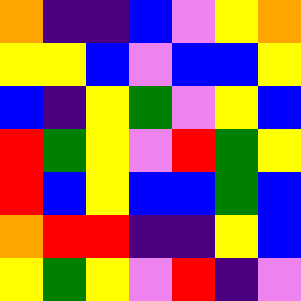[["orange", "indigo", "indigo", "blue", "violet", "yellow", "orange"], ["yellow", "yellow", "blue", "violet", "blue", "blue", "yellow"], ["blue", "indigo", "yellow", "green", "violet", "yellow", "blue"], ["red", "green", "yellow", "violet", "red", "green", "yellow"], ["red", "blue", "yellow", "blue", "blue", "green", "blue"], ["orange", "red", "red", "indigo", "indigo", "yellow", "blue"], ["yellow", "green", "yellow", "violet", "red", "indigo", "violet"]]